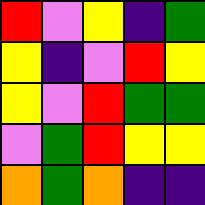[["red", "violet", "yellow", "indigo", "green"], ["yellow", "indigo", "violet", "red", "yellow"], ["yellow", "violet", "red", "green", "green"], ["violet", "green", "red", "yellow", "yellow"], ["orange", "green", "orange", "indigo", "indigo"]]